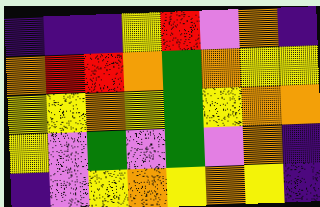[["indigo", "indigo", "indigo", "yellow", "red", "violet", "orange", "indigo"], ["orange", "red", "red", "orange", "green", "orange", "yellow", "yellow"], ["yellow", "yellow", "orange", "yellow", "green", "yellow", "orange", "orange"], ["yellow", "violet", "green", "violet", "green", "violet", "orange", "indigo"], ["indigo", "violet", "yellow", "orange", "yellow", "orange", "yellow", "indigo"]]